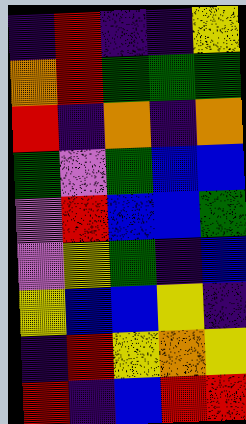[["indigo", "red", "indigo", "indigo", "yellow"], ["orange", "red", "green", "green", "green"], ["red", "indigo", "orange", "indigo", "orange"], ["green", "violet", "green", "blue", "blue"], ["violet", "red", "blue", "blue", "green"], ["violet", "yellow", "green", "indigo", "blue"], ["yellow", "blue", "blue", "yellow", "indigo"], ["indigo", "red", "yellow", "orange", "yellow"], ["red", "indigo", "blue", "red", "red"]]